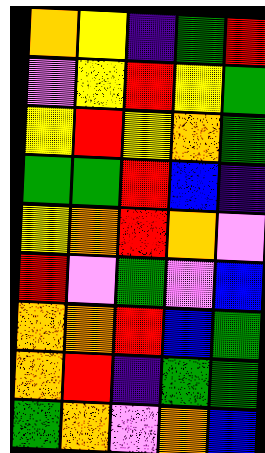[["orange", "yellow", "indigo", "green", "red"], ["violet", "yellow", "red", "yellow", "green"], ["yellow", "red", "yellow", "orange", "green"], ["green", "green", "red", "blue", "indigo"], ["yellow", "orange", "red", "orange", "violet"], ["red", "violet", "green", "violet", "blue"], ["orange", "orange", "red", "blue", "green"], ["orange", "red", "indigo", "green", "green"], ["green", "orange", "violet", "orange", "blue"]]